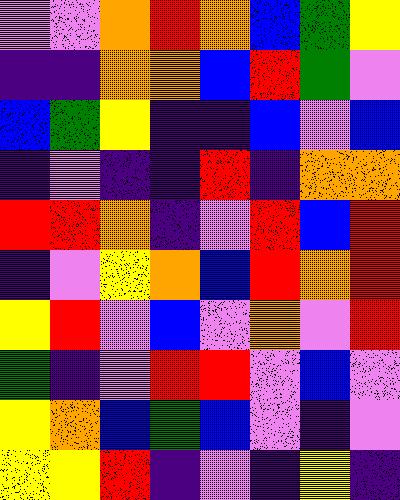[["violet", "violet", "orange", "red", "orange", "blue", "green", "yellow"], ["indigo", "indigo", "orange", "orange", "blue", "red", "green", "violet"], ["blue", "green", "yellow", "indigo", "indigo", "blue", "violet", "blue"], ["indigo", "violet", "indigo", "indigo", "red", "indigo", "orange", "orange"], ["red", "red", "orange", "indigo", "violet", "red", "blue", "red"], ["indigo", "violet", "yellow", "orange", "blue", "red", "orange", "red"], ["yellow", "red", "violet", "blue", "violet", "orange", "violet", "red"], ["green", "indigo", "violet", "red", "red", "violet", "blue", "violet"], ["yellow", "orange", "blue", "green", "blue", "violet", "indigo", "violet"], ["yellow", "yellow", "red", "indigo", "violet", "indigo", "yellow", "indigo"]]